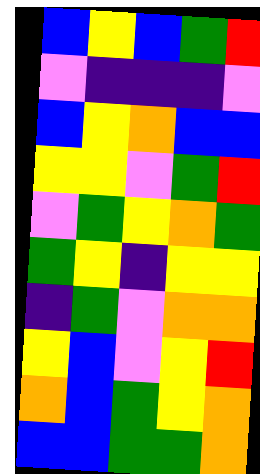[["blue", "yellow", "blue", "green", "red"], ["violet", "indigo", "indigo", "indigo", "violet"], ["blue", "yellow", "orange", "blue", "blue"], ["yellow", "yellow", "violet", "green", "red"], ["violet", "green", "yellow", "orange", "green"], ["green", "yellow", "indigo", "yellow", "yellow"], ["indigo", "green", "violet", "orange", "orange"], ["yellow", "blue", "violet", "yellow", "red"], ["orange", "blue", "green", "yellow", "orange"], ["blue", "blue", "green", "green", "orange"]]